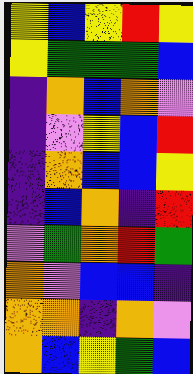[["yellow", "blue", "yellow", "red", "yellow"], ["yellow", "green", "green", "green", "blue"], ["indigo", "orange", "blue", "orange", "violet"], ["indigo", "violet", "yellow", "blue", "red"], ["indigo", "orange", "blue", "blue", "yellow"], ["indigo", "blue", "orange", "indigo", "red"], ["violet", "green", "orange", "red", "green"], ["orange", "violet", "blue", "blue", "indigo"], ["orange", "orange", "indigo", "orange", "violet"], ["orange", "blue", "yellow", "green", "blue"]]